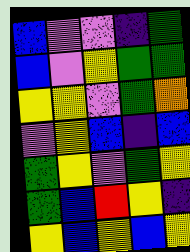[["blue", "violet", "violet", "indigo", "green"], ["blue", "violet", "yellow", "green", "green"], ["yellow", "yellow", "violet", "green", "orange"], ["violet", "yellow", "blue", "indigo", "blue"], ["green", "yellow", "violet", "green", "yellow"], ["green", "blue", "red", "yellow", "indigo"], ["yellow", "blue", "yellow", "blue", "yellow"]]